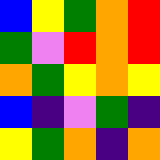[["blue", "yellow", "green", "orange", "red"], ["green", "violet", "red", "orange", "red"], ["orange", "green", "yellow", "orange", "yellow"], ["blue", "indigo", "violet", "green", "indigo"], ["yellow", "green", "orange", "indigo", "orange"]]